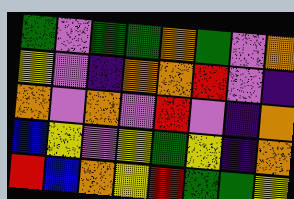[["green", "violet", "green", "green", "orange", "green", "violet", "orange"], ["yellow", "violet", "indigo", "orange", "orange", "red", "violet", "indigo"], ["orange", "violet", "orange", "violet", "red", "violet", "indigo", "orange"], ["blue", "yellow", "violet", "yellow", "green", "yellow", "indigo", "orange"], ["red", "blue", "orange", "yellow", "red", "green", "green", "yellow"]]